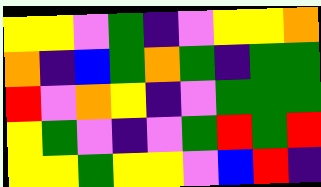[["yellow", "yellow", "violet", "green", "indigo", "violet", "yellow", "yellow", "orange"], ["orange", "indigo", "blue", "green", "orange", "green", "indigo", "green", "green"], ["red", "violet", "orange", "yellow", "indigo", "violet", "green", "green", "green"], ["yellow", "green", "violet", "indigo", "violet", "green", "red", "green", "red"], ["yellow", "yellow", "green", "yellow", "yellow", "violet", "blue", "red", "indigo"]]